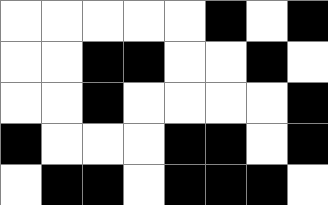[["white", "white", "white", "white", "white", "black", "white", "black"], ["white", "white", "black", "black", "white", "white", "black", "white"], ["white", "white", "black", "white", "white", "white", "white", "black"], ["black", "white", "white", "white", "black", "black", "white", "black"], ["white", "black", "black", "white", "black", "black", "black", "white"]]